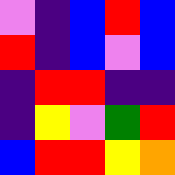[["violet", "indigo", "blue", "red", "blue"], ["red", "indigo", "blue", "violet", "blue"], ["indigo", "red", "red", "indigo", "indigo"], ["indigo", "yellow", "violet", "green", "red"], ["blue", "red", "red", "yellow", "orange"]]